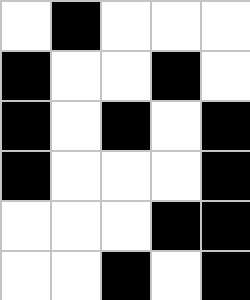[["white", "black", "white", "white", "white"], ["black", "white", "white", "black", "white"], ["black", "white", "black", "white", "black"], ["black", "white", "white", "white", "black"], ["white", "white", "white", "black", "black"], ["white", "white", "black", "white", "black"]]